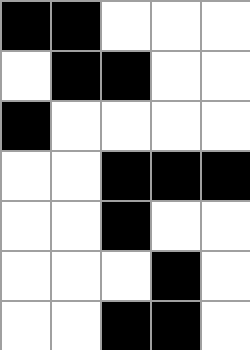[["black", "black", "white", "white", "white"], ["white", "black", "black", "white", "white"], ["black", "white", "white", "white", "white"], ["white", "white", "black", "black", "black"], ["white", "white", "black", "white", "white"], ["white", "white", "white", "black", "white"], ["white", "white", "black", "black", "white"]]